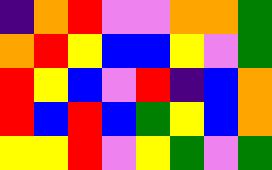[["indigo", "orange", "red", "violet", "violet", "orange", "orange", "green"], ["orange", "red", "yellow", "blue", "blue", "yellow", "violet", "green"], ["red", "yellow", "blue", "violet", "red", "indigo", "blue", "orange"], ["red", "blue", "red", "blue", "green", "yellow", "blue", "orange"], ["yellow", "yellow", "red", "violet", "yellow", "green", "violet", "green"]]